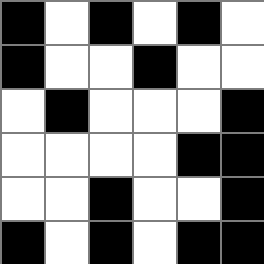[["black", "white", "black", "white", "black", "white"], ["black", "white", "white", "black", "white", "white"], ["white", "black", "white", "white", "white", "black"], ["white", "white", "white", "white", "black", "black"], ["white", "white", "black", "white", "white", "black"], ["black", "white", "black", "white", "black", "black"]]